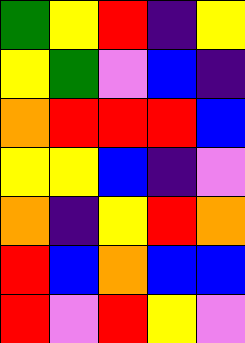[["green", "yellow", "red", "indigo", "yellow"], ["yellow", "green", "violet", "blue", "indigo"], ["orange", "red", "red", "red", "blue"], ["yellow", "yellow", "blue", "indigo", "violet"], ["orange", "indigo", "yellow", "red", "orange"], ["red", "blue", "orange", "blue", "blue"], ["red", "violet", "red", "yellow", "violet"]]